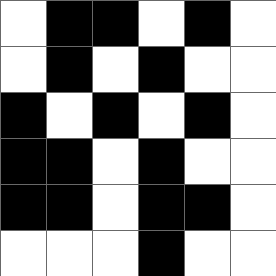[["white", "black", "black", "white", "black", "white"], ["white", "black", "white", "black", "white", "white"], ["black", "white", "black", "white", "black", "white"], ["black", "black", "white", "black", "white", "white"], ["black", "black", "white", "black", "black", "white"], ["white", "white", "white", "black", "white", "white"]]